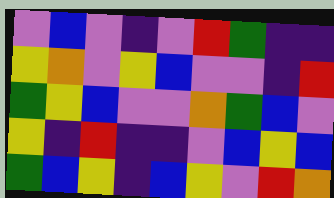[["violet", "blue", "violet", "indigo", "violet", "red", "green", "indigo", "indigo"], ["yellow", "orange", "violet", "yellow", "blue", "violet", "violet", "indigo", "red"], ["green", "yellow", "blue", "violet", "violet", "orange", "green", "blue", "violet"], ["yellow", "indigo", "red", "indigo", "indigo", "violet", "blue", "yellow", "blue"], ["green", "blue", "yellow", "indigo", "blue", "yellow", "violet", "red", "orange"]]